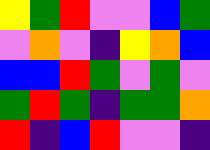[["yellow", "green", "red", "violet", "violet", "blue", "green"], ["violet", "orange", "violet", "indigo", "yellow", "orange", "blue"], ["blue", "blue", "red", "green", "violet", "green", "violet"], ["green", "red", "green", "indigo", "green", "green", "orange"], ["red", "indigo", "blue", "red", "violet", "violet", "indigo"]]